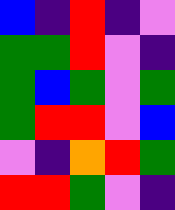[["blue", "indigo", "red", "indigo", "violet"], ["green", "green", "red", "violet", "indigo"], ["green", "blue", "green", "violet", "green"], ["green", "red", "red", "violet", "blue"], ["violet", "indigo", "orange", "red", "green"], ["red", "red", "green", "violet", "indigo"]]